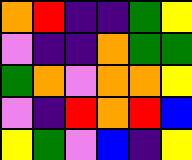[["orange", "red", "indigo", "indigo", "green", "yellow"], ["violet", "indigo", "indigo", "orange", "green", "green"], ["green", "orange", "violet", "orange", "orange", "yellow"], ["violet", "indigo", "red", "orange", "red", "blue"], ["yellow", "green", "violet", "blue", "indigo", "yellow"]]